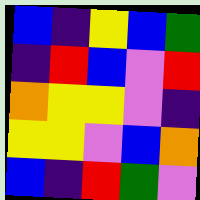[["blue", "indigo", "yellow", "blue", "green"], ["indigo", "red", "blue", "violet", "red"], ["orange", "yellow", "yellow", "violet", "indigo"], ["yellow", "yellow", "violet", "blue", "orange"], ["blue", "indigo", "red", "green", "violet"]]